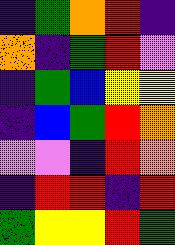[["indigo", "green", "orange", "red", "indigo"], ["orange", "indigo", "green", "red", "violet"], ["indigo", "green", "blue", "yellow", "yellow"], ["indigo", "blue", "green", "red", "orange"], ["violet", "violet", "indigo", "red", "orange"], ["indigo", "red", "red", "indigo", "red"], ["green", "yellow", "yellow", "red", "green"]]